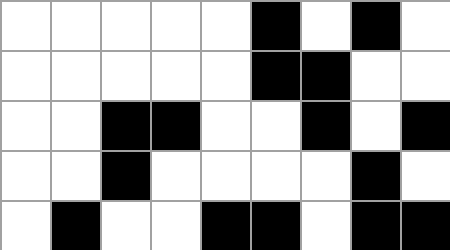[["white", "white", "white", "white", "white", "black", "white", "black", "white"], ["white", "white", "white", "white", "white", "black", "black", "white", "white"], ["white", "white", "black", "black", "white", "white", "black", "white", "black"], ["white", "white", "black", "white", "white", "white", "white", "black", "white"], ["white", "black", "white", "white", "black", "black", "white", "black", "black"]]